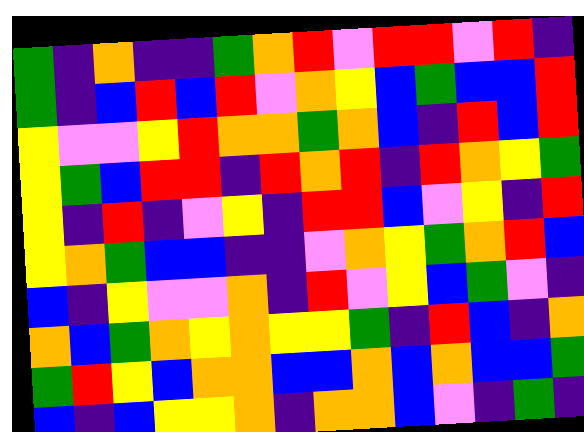[["green", "indigo", "orange", "indigo", "indigo", "green", "orange", "red", "violet", "red", "red", "violet", "red", "indigo"], ["green", "indigo", "blue", "red", "blue", "red", "violet", "orange", "yellow", "blue", "green", "blue", "blue", "red"], ["yellow", "violet", "violet", "yellow", "red", "orange", "orange", "green", "orange", "blue", "indigo", "red", "blue", "red"], ["yellow", "green", "blue", "red", "red", "indigo", "red", "orange", "red", "indigo", "red", "orange", "yellow", "green"], ["yellow", "indigo", "red", "indigo", "violet", "yellow", "indigo", "red", "red", "blue", "violet", "yellow", "indigo", "red"], ["yellow", "orange", "green", "blue", "blue", "indigo", "indigo", "violet", "orange", "yellow", "green", "orange", "red", "blue"], ["blue", "indigo", "yellow", "violet", "violet", "orange", "indigo", "red", "violet", "yellow", "blue", "green", "violet", "indigo"], ["orange", "blue", "green", "orange", "yellow", "orange", "yellow", "yellow", "green", "indigo", "red", "blue", "indigo", "orange"], ["green", "red", "yellow", "blue", "orange", "orange", "blue", "blue", "orange", "blue", "orange", "blue", "blue", "green"], ["blue", "indigo", "blue", "yellow", "yellow", "orange", "indigo", "orange", "orange", "blue", "violet", "indigo", "green", "indigo"]]